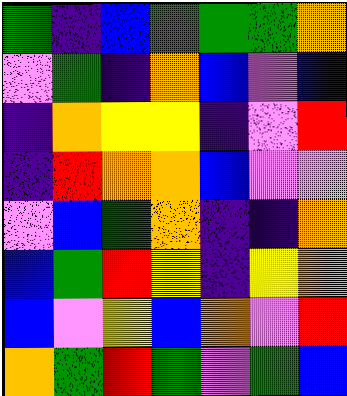[["green", "indigo", "blue", "green", "green", "green", "orange"], ["violet", "green", "indigo", "orange", "blue", "violet", "blue"], ["indigo", "orange", "yellow", "yellow", "indigo", "violet", "red"], ["indigo", "red", "orange", "orange", "blue", "violet", "violet"], ["violet", "blue", "green", "orange", "indigo", "indigo", "orange"], ["blue", "green", "red", "yellow", "indigo", "yellow", "orange"], ["blue", "violet", "yellow", "blue", "orange", "violet", "red"], ["orange", "green", "red", "green", "violet", "green", "blue"]]